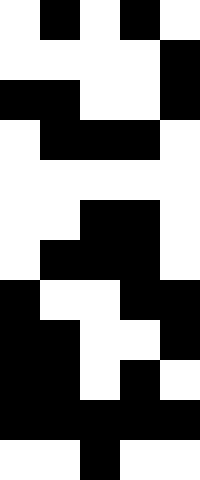[["white", "black", "white", "black", "white"], ["white", "white", "white", "white", "black"], ["black", "black", "white", "white", "black"], ["white", "black", "black", "black", "white"], ["white", "white", "white", "white", "white"], ["white", "white", "black", "black", "white"], ["white", "black", "black", "black", "white"], ["black", "white", "white", "black", "black"], ["black", "black", "white", "white", "black"], ["black", "black", "white", "black", "white"], ["black", "black", "black", "black", "black"], ["white", "white", "black", "white", "white"]]